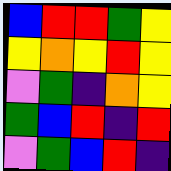[["blue", "red", "red", "green", "yellow"], ["yellow", "orange", "yellow", "red", "yellow"], ["violet", "green", "indigo", "orange", "yellow"], ["green", "blue", "red", "indigo", "red"], ["violet", "green", "blue", "red", "indigo"]]